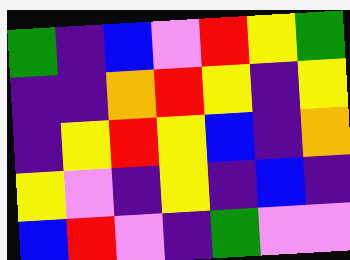[["green", "indigo", "blue", "violet", "red", "yellow", "green"], ["indigo", "indigo", "orange", "red", "yellow", "indigo", "yellow"], ["indigo", "yellow", "red", "yellow", "blue", "indigo", "orange"], ["yellow", "violet", "indigo", "yellow", "indigo", "blue", "indigo"], ["blue", "red", "violet", "indigo", "green", "violet", "violet"]]